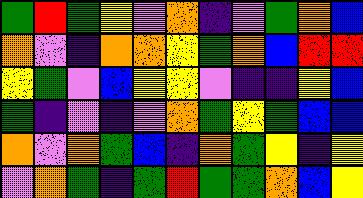[["green", "red", "green", "yellow", "violet", "orange", "indigo", "violet", "green", "orange", "blue"], ["orange", "violet", "indigo", "orange", "orange", "yellow", "green", "orange", "blue", "red", "red"], ["yellow", "green", "violet", "blue", "yellow", "yellow", "violet", "indigo", "indigo", "yellow", "blue"], ["green", "indigo", "violet", "indigo", "violet", "orange", "green", "yellow", "green", "blue", "blue"], ["orange", "violet", "orange", "green", "blue", "indigo", "orange", "green", "yellow", "indigo", "yellow"], ["violet", "orange", "green", "indigo", "green", "red", "green", "green", "orange", "blue", "yellow"]]